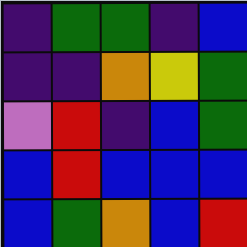[["indigo", "green", "green", "indigo", "blue"], ["indigo", "indigo", "orange", "yellow", "green"], ["violet", "red", "indigo", "blue", "green"], ["blue", "red", "blue", "blue", "blue"], ["blue", "green", "orange", "blue", "red"]]